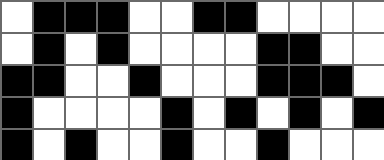[["white", "black", "black", "black", "white", "white", "black", "black", "white", "white", "white", "white"], ["white", "black", "white", "black", "white", "white", "white", "white", "black", "black", "white", "white"], ["black", "black", "white", "white", "black", "white", "white", "white", "black", "black", "black", "white"], ["black", "white", "white", "white", "white", "black", "white", "black", "white", "black", "white", "black"], ["black", "white", "black", "white", "white", "black", "white", "white", "black", "white", "white", "white"]]